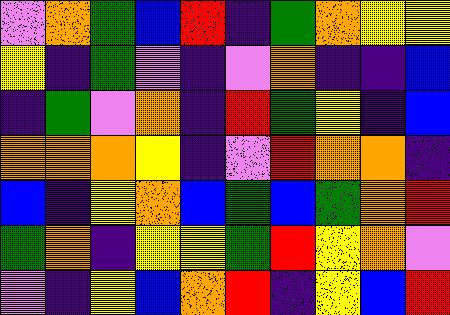[["violet", "orange", "green", "blue", "red", "indigo", "green", "orange", "yellow", "yellow"], ["yellow", "indigo", "green", "violet", "indigo", "violet", "orange", "indigo", "indigo", "blue"], ["indigo", "green", "violet", "orange", "indigo", "red", "green", "yellow", "indigo", "blue"], ["orange", "orange", "orange", "yellow", "indigo", "violet", "red", "orange", "orange", "indigo"], ["blue", "indigo", "yellow", "orange", "blue", "green", "blue", "green", "orange", "red"], ["green", "orange", "indigo", "yellow", "yellow", "green", "red", "yellow", "orange", "violet"], ["violet", "indigo", "yellow", "blue", "orange", "red", "indigo", "yellow", "blue", "red"]]